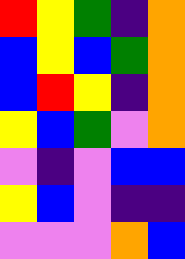[["red", "yellow", "green", "indigo", "orange"], ["blue", "yellow", "blue", "green", "orange"], ["blue", "red", "yellow", "indigo", "orange"], ["yellow", "blue", "green", "violet", "orange"], ["violet", "indigo", "violet", "blue", "blue"], ["yellow", "blue", "violet", "indigo", "indigo"], ["violet", "violet", "violet", "orange", "blue"]]